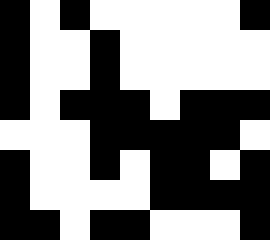[["black", "white", "black", "white", "white", "white", "white", "white", "black"], ["black", "white", "white", "black", "white", "white", "white", "white", "white"], ["black", "white", "white", "black", "white", "white", "white", "white", "white"], ["black", "white", "black", "black", "black", "white", "black", "black", "black"], ["white", "white", "white", "black", "black", "black", "black", "black", "white"], ["black", "white", "white", "black", "white", "black", "black", "white", "black"], ["black", "white", "white", "white", "white", "black", "black", "black", "black"], ["black", "black", "white", "black", "black", "white", "white", "white", "black"]]